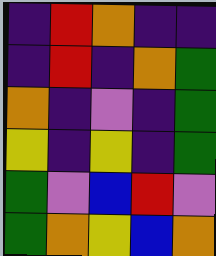[["indigo", "red", "orange", "indigo", "indigo"], ["indigo", "red", "indigo", "orange", "green"], ["orange", "indigo", "violet", "indigo", "green"], ["yellow", "indigo", "yellow", "indigo", "green"], ["green", "violet", "blue", "red", "violet"], ["green", "orange", "yellow", "blue", "orange"]]